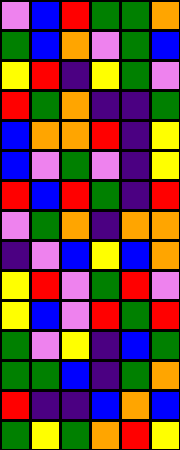[["violet", "blue", "red", "green", "green", "orange"], ["green", "blue", "orange", "violet", "green", "blue"], ["yellow", "red", "indigo", "yellow", "green", "violet"], ["red", "green", "orange", "indigo", "indigo", "green"], ["blue", "orange", "orange", "red", "indigo", "yellow"], ["blue", "violet", "green", "violet", "indigo", "yellow"], ["red", "blue", "red", "green", "indigo", "red"], ["violet", "green", "orange", "indigo", "orange", "orange"], ["indigo", "violet", "blue", "yellow", "blue", "orange"], ["yellow", "red", "violet", "green", "red", "violet"], ["yellow", "blue", "violet", "red", "green", "red"], ["green", "violet", "yellow", "indigo", "blue", "green"], ["green", "green", "blue", "indigo", "green", "orange"], ["red", "indigo", "indigo", "blue", "orange", "blue"], ["green", "yellow", "green", "orange", "red", "yellow"]]